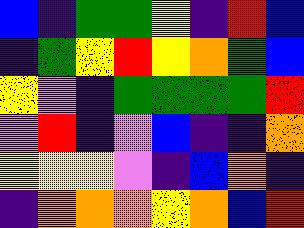[["blue", "indigo", "green", "green", "yellow", "indigo", "red", "blue"], ["indigo", "green", "yellow", "red", "yellow", "orange", "green", "blue"], ["yellow", "violet", "indigo", "green", "green", "green", "green", "red"], ["violet", "red", "indigo", "violet", "blue", "indigo", "indigo", "orange"], ["yellow", "yellow", "yellow", "violet", "indigo", "blue", "orange", "indigo"], ["indigo", "orange", "orange", "orange", "yellow", "orange", "blue", "red"]]